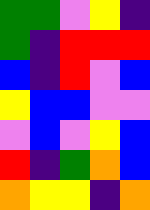[["green", "green", "violet", "yellow", "indigo"], ["green", "indigo", "red", "red", "red"], ["blue", "indigo", "red", "violet", "blue"], ["yellow", "blue", "blue", "violet", "violet"], ["violet", "blue", "violet", "yellow", "blue"], ["red", "indigo", "green", "orange", "blue"], ["orange", "yellow", "yellow", "indigo", "orange"]]